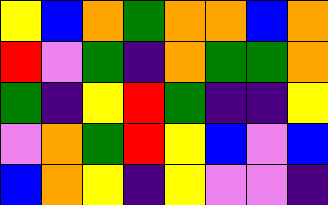[["yellow", "blue", "orange", "green", "orange", "orange", "blue", "orange"], ["red", "violet", "green", "indigo", "orange", "green", "green", "orange"], ["green", "indigo", "yellow", "red", "green", "indigo", "indigo", "yellow"], ["violet", "orange", "green", "red", "yellow", "blue", "violet", "blue"], ["blue", "orange", "yellow", "indigo", "yellow", "violet", "violet", "indigo"]]